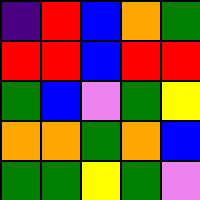[["indigo", "red", "blue", "orange", "green"], ["red", "red", "blue", "red", "red"], ["green", "blue", "violet", "green", "yellow"], ["orange", "orange", "green", "orange", "blue"], ["green", "green", "yellow", "green", "violet"]]